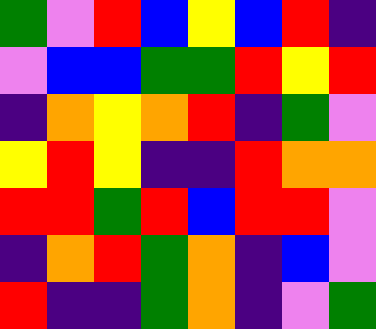[["green", "violet", "red", "blue", "yellow", "blue", "red", "indigo"], ["violet", "blue", "blue", "green", "green", "red", "yellow", "red"], ["indigo", "orange", "yellow", "orange", "red", "indigo", "green", "violet"], ["yellow", "red", "yellow", "indigo", "indigo", "red", "orange", "orange"], ["red", "red", "green", "red", "blue", "red", "red", "violet"], ["indigo", "orange", "red", "green", "orange", "indigo", "blue", "violet"], ["red", "indigo", "indigo", "green", "orange", "indigo", "violet", "green"]]